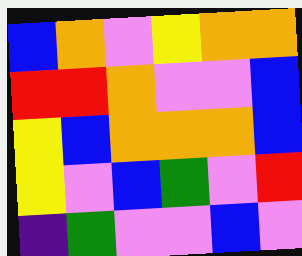[["blue", "orange", "violet", "yellow", "orange", "orange"], ["red", "red", "orange", "violet", "violet", "blue"], ["yellow", "blue", "orange", "orange", "orange", "blue"], ["yellow", "violet", "blue", "green", "violet", "red"], ["indigo", "green", "violet", "violet", "blue", "violet"]]